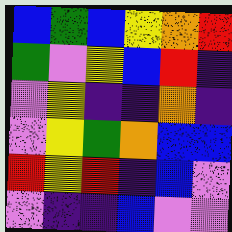[["blue", "green", "blue", "yellow", "orange", "red"], ["green", "violet", "yellow", "blue", "red", "indigo"], ["violet", "yellow", "indigo", "indigo", "orange", "indigo"], ["violet", "yellow", "green", "orange", "blue", "blue"], ["red", "yellow", "red", "indigo", "blue", "violet"], ["violet", "indigo", "indigo", "blue", "violet", "violet"]]